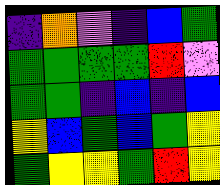[["indigo", "orange", "violet", "indigo", "blue", "green"], ["green", "green", "green", "green", "red", "violet"], ["green", "green", "indigo", "blue", "indigo", "blue"], ["yellow", "blue", "green", "blue", "green", "yellow"], ["green", "yellow", "yellow", "green", "red", "yellow"]]